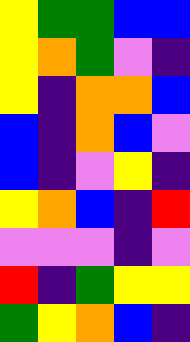[["yellow", "green", "green", "blue", "blue"], ["yellow", "orange", "green", "violet", "indigo"], ["yellow", "indigo", "orange", "orange", "blue"], ["blue", "indigo", "orange", "blue", "violet"], ["blue", "indigo", "violet", "yellow", "indigo"], ["yellow", "orange", "blue", "indigo", "red"], ["violet", "violet", "violet", "indigo", "violet"], ["red", "indigo", "green", "yellow", "yellow"], ["green", "yellow", "orange", "blue", "indigo"]]